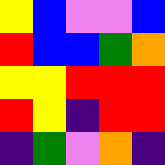[["yellow", "blue", "violet", "violet", "blue"], ["red", "blue", "blue", "green", "orange"], ["yellow", "yellow", "red", "red", "red"], ["red", "yellow", "indigo", "red", "red"], ["indigo", "green", "violet", "orange", "indigo"]]